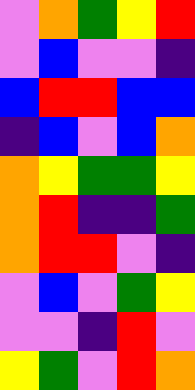[["violet", "orange", "green", "yellow", "red"], ["violet", "blue", "violet", "violet", "indigo"], ["blue", "red", "red", "blue", "blue"], ["indigo", "blue", "violet", "blue", "orange"], ["orange", "yellow", "green", "green", "yellow"], ["orange", "red", "indigo", "indigo", "green"], ["orange", "red", "red", "violet", "indigo"], ["violet", "blue", "violet", "green", "yellow"], ["violet", "violet", "indigo", "red", "violet"], ["yellow", "green", "violet", "red", "orange"]]